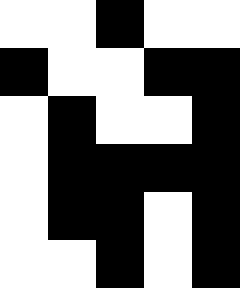[["white", "white", "black", "white", "white"], ["black", "white", "white", "black", "black"], ["white", "black", "white", "white", "black"], ["white", "black", "black", "black", "black"], ["white", "black", "black", "white", "black"], ["white", "white", "black", "white", "black"]]